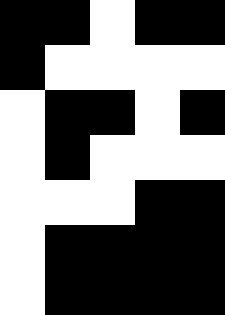[["black", "black", "white", "black", "black"], ["black", "white", "white", "white", "white"], ["white", "black", "black", "white", "black"], ["white", "black", "white", "white", "white"], ["white", "white", "white", "black", "black"], ["white", "black", "black", "black", "black"], ["white", "black", "black", "black", "black"]]